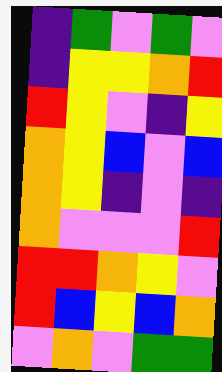[["indigo", "green", "violet", "green", "violet"], ["indigo", "yellow", "yellow", "orange", "red"], ["red", "yellow", "violet", "indigo", "yellow"], ["orange", "yellow", "blue", "violet", "blue"], ["orange", "yellow", "indigo", "violet", "indigo"], ["orange", "violet", "violet", "violet", "red"], ["red", "red", "orange", "yellow", "violet"], ["red", "blue", "yellow", "blue", "orange"], ["violet", "orange", "violet", "green", "green"]]